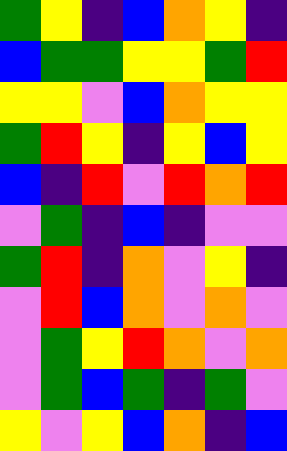[["green", "yellow", "indigo", "blue", "orange", "yellow", "indigo"], ["blue", "green", "green", "yellow", "yellow", "green", "red"], ["yellow", "yellow", "violet", "blue", "orange", "yellow", "yellow"], ["green", "red", "yellow", "indigo", "yellow", "blue", "yellow"], ["blue", "indigo", "red", "violet", "red", "orange", "red"], ["violet", "green", "indigo", "blue", "indigo", "violet", "violet"], ["green", "red", "indigo", "orange", "violet", "yellow", "indigo"], ["violet", "red", "blue", "orange", "violet", "orange", "violet"], ["violet", "green", "yellow", "red", "orange", "violet", "orange"], ["violet", "green", "blue", "green", "indigo", "green", "violet"], ["yellow", "violet", "yellow", "blue", "orange", "indigo", "blue"]]